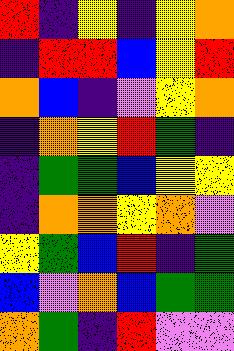[["red", "indigo", "yellow", "indigo", "yellow", "orange"], ["indigo", "red", "red", "blue", "yellow", "red"], ["orange", "blue", "indigo", "violet", "yellow", "orange"], ["indigo", "orange", "yellow", "red", "green", "indigo"], ["indigo", "green", "green", "blue", "yellow", "yellow"], ["indigo", "orange", "orange", "yellow", "orange", "violet"], ["yellow", "green", "blue", "red", "indigo", "green"], ["blue", "violet", "orange", "blue", "green", "green"], ["orange", "green", "indigo", "red", "violet", "violet"]]